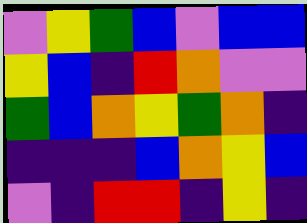[["violet", "yellow", "green", "blue", "violet", "blue", "blue"], ["yellow", "blue", "indigo", "red", "orange", "violet", "violet"], ["green", "blue", "orange", "yellow", "green", "orange", "indigo"], ["indigo", "indigo", "indigo", "blue", "orange", "yellow", "blue"], ["violet", "indigo", "red", "red", "indigo", "yellow", "indigo"]]